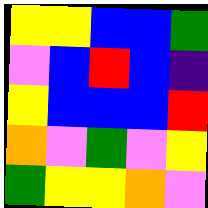[["yellow", "yellow", "blue", "blue", "green"], ["violet", "blue", "red", "blue", "indigo"], ["yellow", "blue", "blue", "blue", "red"], ["orange", "violet", "green", "violet", "yellow"], ["green", "yellow", "yellow", "orange", "violet"]]